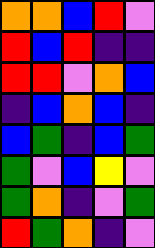[["orange", "orange", "blue", "red", "violet"], ["red", "blue", "red", "indigo", "indigo"], ["red", "red", "violet", "orange", "blue"], ["indigo", "blue", "orange", "blue", "indigo"], ["blue", "green", "indigo", "blue", "green"], ["green", "violet", "blue", "yellow", "violet"], ["green", "orange", "indigo", "violet", "green"], ["red", "green", "orange", "indigo", "violet"]]